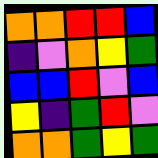[["orange", "orange", "red", "red", "blue"], ["indigo", "violet", "orange", "yellow", "green"], ["blue", "blue", "red", "violet", "blue"], ["yellow", "indigo", "green", "red", "violet"], ["orange", "orange", "green", "yellow", "green"]]